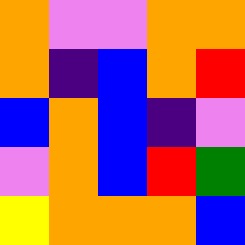[["orange", "violet", "violet", "orange", "orange"], ["orange", "indigo", "blue", "orange", "red"], ["blue", "orange", "blue", "indigo", "violet"], ["violet", "orange", "blue", "red", "green"], ["yellow", "orange", "orange", "orange", "blue"]]